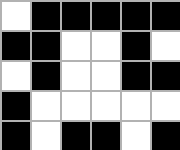[["white", "black", "black", "black", "black", "black"], ["black", "black", "white", "white", "black", "white"], ["white", "black", "white", "white", "black", "black"], ["black", "white", "white", "white", "white", "white"], ["black", "white", "black", "black", "white", "black"]]